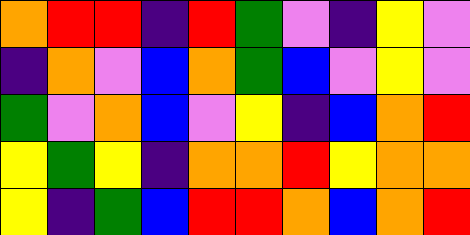[["orange", "red", "red", "indigo", "red", "green", "violet", "indigo", "yellow", "violet"], ["indigo", "orange", "violet", "blue", "orange", "green", "blue", "violet", "yellow", "violet"], ["green", "violet", "orange", "blue", "violet", "yellow", "indigo", "blue", "orange", "red"], ["yellow", "green", "yellow", "indigo", "orange", "orange", "red", "yellow", "orange", "orange"], ["yellow", "indigo", "green", "blue", "red", "red", "orange", "blue", "orange", "red"]]